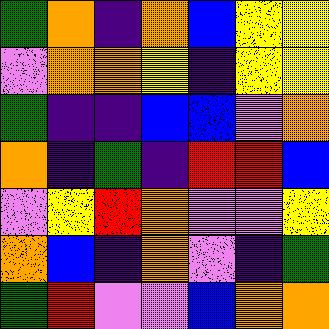[["green", "orange", "indigo", "orange", "blue", "yellow", "yellow"], ["violet", "orange", "orange", "yellow", "indigo", "yellow", "yellow"], ["green", "indigo", "indigo", "blue", "blue", "violet", "orange"], ["orange", "indigo", "green", "indigo", "red", "red", "blue"], ["violet", "yellow", "red", "orange", "violet", "violet", "yellow"], ["orange", "blue", "indigo", "orange", "violet", "indigo", "green"], ["green", "red", "violet", "violet", "blue", "orange", "orange"]]